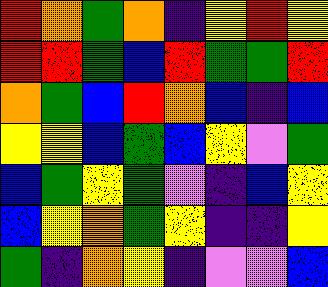[["red", "orange", "green", "orange", "indigo", "yellow", "red", "yellow"], ["red", "red", "green", "blue", "red", "green", "green", "red"], ["orange", "green", "blue", "red", "orange", "blue", "indigo", "blue"], ["yellow", "yellow", "blue", "green", "blue", "yellow", "violet", "green"], ["blue", "green", "yellow", "green", "violet", "indigo", "blue", "yellow"], ["blue", "yellow", "orange", "green", "yellow", "indigo", "indigo", "yellow"], ["green", "indigo", "orange", "yellow", "indigo", "violet", "violet", "blue"]]